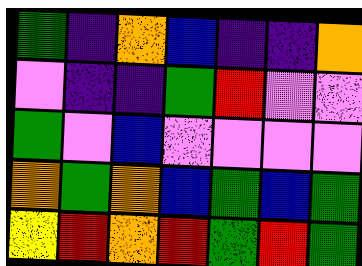[["green", "indigo", "orange", "blue", "indigo", "indigo", "orange"], ["violet", "indigo", "indigo", "green", "red", "violet", "violet"], ["green", "violet", "blue", "violet", "violet", "violet", "violet"], ["orange", "green", "orange", "blue", "green", "blue", "green"], ["yellow", "red", "orange", "red", "green", "red", "green"]]